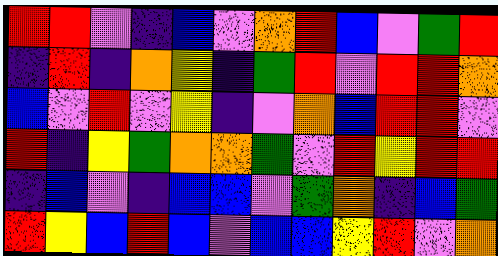[["red", "red", "violet", "indigo", "blue", "violet", "orange", "red", "blue", "violet", "green", "red"], ["indigo", "red", "indigo", "orange", "yellow", "indigo", "green", "red", "violet", "red", "red", "orange"], ["blue", "violet", "red", "violet", "yellow", "indigo", "violet", "orange", "blue", "red", "red", "violet"], ["red", "indigo", "yellow", "green", "orange", "orange", "green", "violet", "red", "yellow", "red", "red"], ["indigo", "blue", "violet", "indigo", "blue", "blue", "violet", "green", "orange", "indigo", "blue", "green"], ["red", "yellow", "blue", "red", "blue", "violet", "blue", "blue", "yellow", "red", "violet", "orange"]]